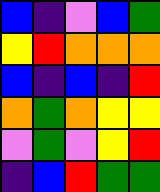[["blue", "indigo", "violet", "blue", "green"], ["yellow", "red", "orange", "orange", "orange"], ["blue", "indigo", "blue", "indigo", "red"], ["orange", "green", "orange", "yellow", "yellow"], ["violet", "green", "violet", "yellow", "red"], ["indigo", "blue", "red", "green", "green"]]